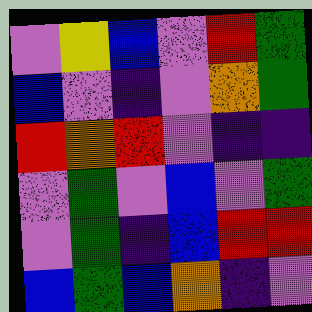[["violet", "yellow", "blue", "violet", "red", "green"], ["blue", "violet", "indigo", "violet", "orange", "green"], ["red", "orange", "red", "violet", "indigo", "indigo"], ["violet", "green", "violet", "blue", "violet", "green"], ["violet", "green", "indigo", "blue", "red", "red"], ["blue", "green", "blue", "orange", "indigo", "violet"]]